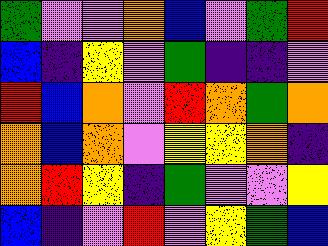[["green", "violet", "violet", "orange", "blue", "violet", "green", "red"], ["blue", "indigo", "yellow", "violet", "green", "indigo", "indigo", "violet"], ["red", "blue", "orange", "violet", "red", "orange", "green", "orange"], ["orange", "blue", "orange", "violet", "yellow", "yellow", "orange", "indigo"], ["orange", "red", "yellow", "indigo", "green", "violet", "violet", "yellow"], ["blue", "indigo", "violet", "red", "violet", "yellow", "green", "blue"]]